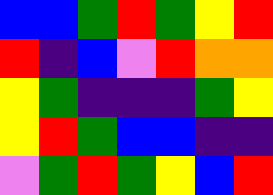[["blue", "blue", "green", "red", "green", "yellow", "red"], ["red", "indigo", "blue", "violet", "red", "orange", "orange"], ["yellow", "green", "indigo", "indigo", "indigo", "green", "yellow"], ["yellow", "red", "green", "blue", "blue", "indigo", "indigo"], ["violet", "green", "red", "green", "yellow", "blue", "red"]]